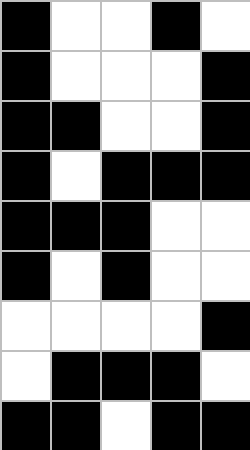[["black", "white", "white", "black", "white"], ["black", "white", "white", "white", "black"], ["black", "black", "white", "white", "black"], ["black", "white", "black", "black", "black"], ["black", "black", "black", "white", "white"], ["black", "white", "black", "white", "white"], ["white", "white", "white", "white", "black"], ["white", "black", "black", "black", "white"], ["black", "black", "white", "black", "black"]]